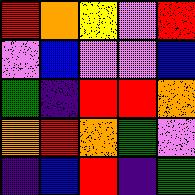[["red", "orange", "yellow", "violet", "red"], ["violet", "blue", "violet", "violet", "blue"], ["green", "indigo", "red", "red", "orange"], ["orange", "red", "orange", "green", "violet"], ["indigo", "blue", "red", "indigo", "green"]]